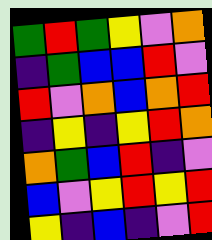[["green", "red", "green", "yellow", "violet", "orange"], ["indigo", "green", "blue", "blue", "red", "violet"], ["red", "violet", "orange", "blue", "orange", "red"], ["indigo", "yellow", "indigo", "yellow", "red", "orange"], ["orange", "green", "blue", "red", "indigo", "violet"], ["blue", "violet", "yellow", "red", "yellow", "red"], ["yellow", "indigo", "blue", "indigo", "violet", "red"]]